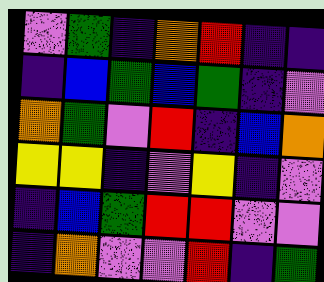[["violet", "green", "indigo", "orange", "red", "indigo", "indigo"], ["indigo", "blue", "green", "blue", "green", "indigo", "violet"], ["orange", "green", "violet", "red", "indigo", "blue", "orange"], ["yellow", "yellow", "indigo", "violet", "yellow", "indigo", "violet"], ["indigo", "blue", "green", "red", "red", "violet", "violet"], ["indigo", "orange", "violet", "violet", "red", "indigo", "green"]]